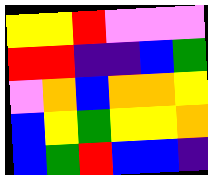[["yellow", "yellow", "red", "violet", "violet", "violet"], ["red", "red", "indigo", "indigo", "blue", "green"], ["violet", "orange", "blue", "orange", "orange", "yellow"], ["blue", "yellow", "green", "yellow", "yellow", "orange"], ["blue", "green", "red", "blue", "blue", "indigo"]]